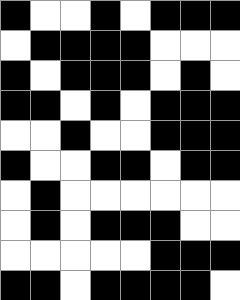[["black", "white", "white", "black", "white", "black", "black", "black"], ["white", "black", "black", "black", "black", "white", "white", "white"], ["black", "white", "black", "black", "black", "white", "black", "white"], ["black", "black", "white", "black", "white", "black", "black", "black"], ["white", "white", "black", "white", "white", "black", "black", "black"], ["black", "white", "white", "black", "black", "white", "black", "black"], ["white", "black", "white", "white", "white", "white", "white", "white"], ["white", "black", "white", "black", "black", "black", "white", "white"], ["white", "white", "white", "white", "white", "black", "black", "black"], ["black", "black", "white", "black", "black", "black", "black", "white"]]